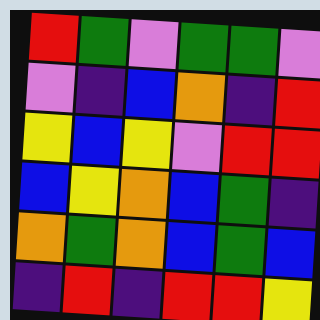[["red", "green", "violet", "green", "green", "violet"], ["violet", "indigo", "blue", "orange", "indigo", "red"], ["yellow", "blue", "yellow", "violet", "red", "red"], ["blue", "yellow", "orange", "blue", "green", "indigo"], ["orange", "green", "orange", "blue", "green", "blue"], ["indigo", "red", "indigo", "red", "red", "yellow"]]